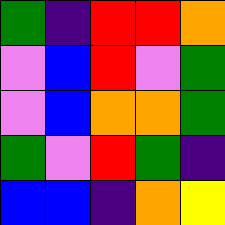[["green", "indigo", "red", "red", "orange"], ["violet", "blue", "red", "violet", "green"], ["violet", "blue", "orange", "orange", "green"], ["green", "violet", "red", "green", "indigo"], ["blue", "blue", "indigo", "orange", "yellow"]]